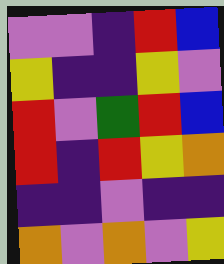[["violet", "violet", "indigo", "red", "blue"], ["yellow", "indigo", "indigo", "yellow", "violet"], ["red", "violet", "green", "red", "blue"], ["red", "indigo", "red", "yellow", "orange"], ["indigo", "indigo", "violet", "indigo", "indigo"], ["orange", "violet", "orange", "violet", "yellow"]]